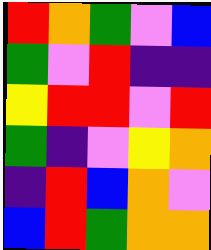[["red", "orange", "green", "violet", "blue"], ["green", "violet", "red", "indigo", "indigo"], ["yellow", "red", "red", "violet", "red"], ["green", "indigo", "violet", "yellow", "orange"], ["indigo", "red", "blue", "orange", "violet"], ["blue", "red", "green", "orange", "orange"]]